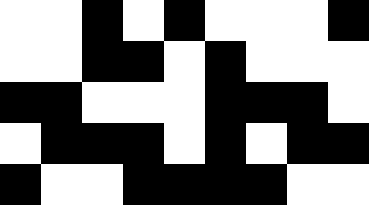[["white", "white", "black", "white", "black", "white", "white", "white", "black"], ["white", "white", "black", "black", "white", "black", "white", "white", "white"], ["black", "black", "white", "white", "white", "black", "black", "black", "white"], ["white", "black", "black", "black", "white", "black", "white", "black", "black"], ["black", "white", "white", "black", "black", "black", "black", "white", "white"]]